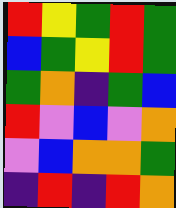[["red", "yellow", "green", "red", "green"], ["blue", "green", "yellow", "red", "green"], ["green", "orange", "indigo", "green", "blue"], ["red", "violet", "blue", "violet", "orange"], ["violet", "blue", "orange", "orange", "green"], ["indigo", "red", "indigo", "red", "orange"]]